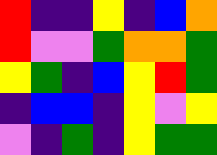[["red", "indigo", "indigo", "yellow", "indigo", "blue", "orange"], ["red", "violet", "violet", "green", "orange", "orange", "green"], ["yellow", "green", "indigo", "blue", "yellow", "red", "green"], ["indigo", "blue", "blue", "indigo", "yellow", "violet", "yellow"], ["violet", "indigo", "green", "indigo", "yellow", "green", "green"]]